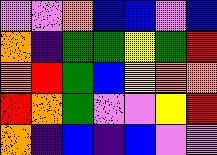[["violet", "violet", "orange", "blue", "blue", "violet", "blue"], ["orange", "indigo", "green", "green", "yellow", "green", "red"], ["orange", "red", "green", "blue", "yellow", "orange", "orange"], ["red", "orange", "green", "violet", "violet", "yellow", "red"], ["orange", "indigo", "blue", "indigo", "blue", "violet", "violet"]]